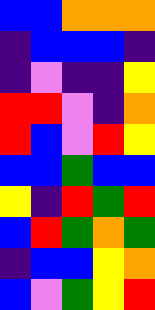[["blue", "blue", "orange", "orange", "orange"], ["indigo", "blue", "blue", "blue", "indigo"], ["indigo", "violet", "indigo", "indigo", "yellow"], ["red", "red", "violet", "indigo", "orange"], ["red", "blue", "violet", "red", "yellow"], ["blue", "blue", "green", "blue", "blue"], ["yellow", "indigo", "red", "green", "red"], ["blue", "red", "green", "orange", "green"], ["indigo", "blue", "blue", "yellow", "orange"], ["blue", "violet", "green", "yellow", "red"]]